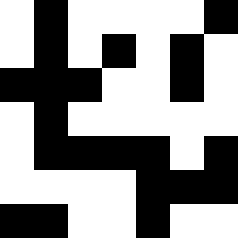[["white", "black", "white", "white", "white", "white", "black"], ["white", "black", "white", "black", "white", "black", "white"], ["black", "black", "black", "white", "white", "black", "white"], ["white", "black", "white", "white", "white", "white", "white"], ["white", "black", "black", "black", "black", "white", "black"], ["white", "white", "white", "white", "black", "black", "black"], ["black", "black", "white", "white", "black", "white", "white"]]